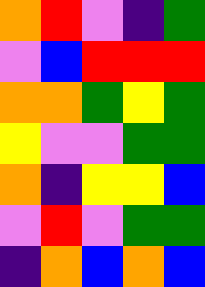[["orange", "red", "violet", "indigo", "green"], ["violet", "blue", "red", "red", "red"], ["orange", "orange", "green", "yellow", "green"], ["yellow", "violet", "violet", "green", "green"], ["orange", "indigo", "yellow", "yellow", "blue"], ["violet", "red", "violet", "green", "green"], ["indigo", "orange", "blue", "orange", "blue"]]